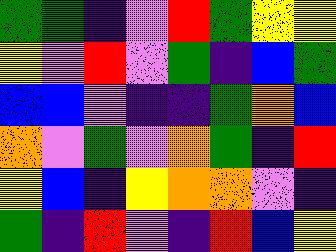[["green", "green", "indigo", "violet", "red", "green", "yellow", "yellow"], ["yellow", "violet", "red", "violet", "green", "indigo", "blue", "green"], ["blue", "blue", "violet", "indigo", "indigo", "green", "orange", "blue"], ["orange", "violet", "green", "violet", "orange", "green", "indigo", "red"], ["yellow", "blue", "indigo", "yellow", "orange", "orange", "violet", "indigo"], ["green", "indigo", "red", "violet", "indigo", "red", "blue", "yellow"]]